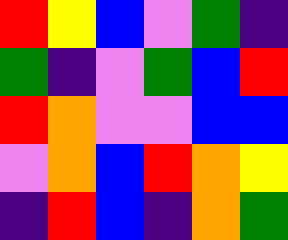[["red", "yellow", "blue", "violet", "green", "indigo"], ["green", "indigo", "violet", "green", "blue", "red"], ["red", "orange", "violet", "violet", "blue", "blue"], ["violet", "orange", "blue", "red", "orange", "yellow"], ["indigo", "red", "blue", "indigo", "orange", "green"]]